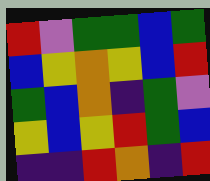[["red", "violet", "green", "green", "blue", "green"], ["blue", "yellow", "orange", "yellow", "blue", "red"], ["green", "blue", "orange", "indigo", "green", "violet"], ["yellow", "blue", "yellow", "red", "green", "blue"], ["indigo", "indigo", "red", "orange", "indigo", "red"]]